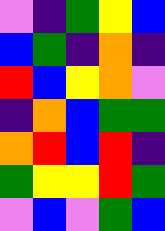[["violet", "indigo", "green", "yellow", "blue"], ["blue", "green", "indigo", "orange", "indigo"], ["red", "blue", "yellow", "orange", "violet"], ["indigo", "orange", "blue", "green", "green"], ["orange", "red", "blue", "red", "indigo"], ["green", "yellow", "yellow", "red", "green"], ["violet", "blue", "violet", "green", "blue"]]